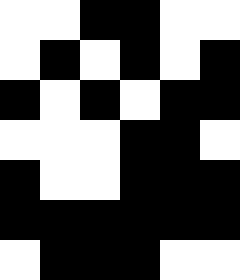[["white", "white", "black", "black", "white", "white"], ["white", "black", "white", "black", "white", "black"], ["black", "white", "black", "white", "black", "black"], ["white", "white", "white", "black", "black", "white"], ["black", "white", "white", "black", "black", "black"], ["black", "black", "black", "black", "black", "black"], ["white", "black", "black", "black", "white", "white"]]